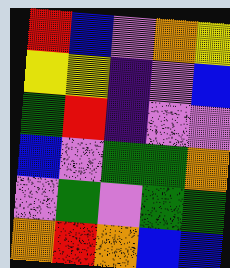[["red", "blue", "violet", "orange", "yellow"], ["yellow", "yellow", "indigo", "violet", "blue"], ["green", "red", "indigo", "violet", "violet"], ["blue", "violet", "green", "green", "orange"], ["violet", "green", "violet", "green", "green"], ["orange", "red", "orange", "blue", "blue"]]